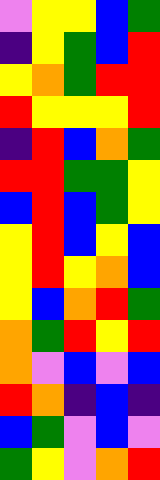[["violet", "yellow", "yellow", "blue", "green"], ["indigo", "yellow", "green", "blue", "red"], ["yellow", "orange", "green", "red", "red"], ["red", "yellow", "yellow", "yellow", "red"], ["indigo", "red", "blue", "orange", "green"], ["red", "red", "green", "green", "yellow"], ["blue", "red", "blue", "green", "yellow"], ["yellow", "red", "blue", "yellow", "blue"], ["yellow", "red", "yellow", "orange", "blue"], ["yellow", "blue", "orange", "red", "green"], ["orange", "green", "red", "yellow", "red"], ["orange", "violet", "blue", "violet", "blue"], ["red", "orange", "indigo", "blue", "indigo"], ["blue", "green", "violet", "blue", "violet"], ["green", "yellow", "violet", "orange", "red"]]